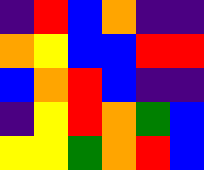[["indigo", "red", "blue", "orange", "indigo", "indigo"], ["orange", "yellow", "blue", "blue", "red", "red"], ["blue", "orange", "red", "blue", "indigo", "indigo"], ["indigo", "yellow", "red", "orange", "green", "blue"], ["yellow", "yellow", "green", "orange", "red", "blue"]]